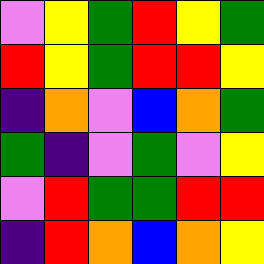[["violet", "yellow", "green", "red", "yellow", "green"], ["red", "yellow", "green", "red", "red", "yellow"], ["indigo", "orange", "violet", "blue", "orange", "green"], ["green", "indigo", "violet", "green", "violet", "yellow"], ["violet", "red", "green", "green", "red", "red"], ["indigo", "red", "orange", "blue", "orange", "yellow"]]